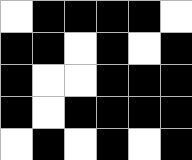[["white", "black", "black", "black", "black", "white"], ["black", "black", "white", "black", "white", "black"], ["black", "white", "white", "black", "black", "black"], ["black", "white", "black", "black", "black", "black"], ["white", "black", "white", "black", "white", "black"]]